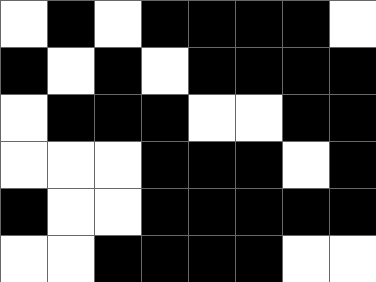[["white", "black", "white", "black", "black", "black", "black", "white"], ["black", "white", "black", "white", "black", "black", "black", "black"], ["white", "black", "black", "black", "white", "white", "black", "black"], ["white", "white", "white", "black", "black", "black", "white", "black"], ["black", "white", "white", "black", "black", "black", "black", "black"], ["white", "white", "black", "black", "black", "black", "white", "white"]]